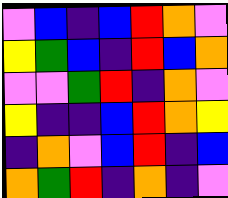[["violet", "blue", "indigo", "blue", "red", "orange", "violet"], ["yellow", "green", "blue", "indigo", "red", "blue", "orange"], ["violet", "violet", "green", "red", "indigo", "orange", "violet"], ["yellow", "indigo", "indigo", "blue", "red", "orange", "yellow"], ["indigo", "orange", "violet", "blue", "red", "indigo", "blue"], ["orange", "green", "red", "indigo", "orange", "indigo", "violet"]]